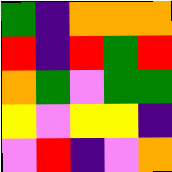[["green", "indigo", "orange", "orange", "orange"], ["red", "indigo", "red", "green", "red"], ["orange", "green", "violet", "green", "green"], ["yellow", "violet", "yellow", "yellow", "indigo"], ["violet", "red", "indigo", "violet", "orange"]]